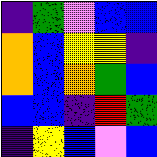[["indigo", "green", "violet", "blue", "blue"], ["orange", "blue", "yellow", "yellow", "indigo"], ["orange", "blue", "orange", "green", "blue"], ["blue", "blue", "indigo", "red", "green"], ["indigo", "yellow", "blue", "violet", "blue"]]